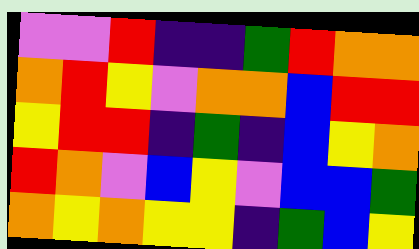[["violet", "violet", "red", "indigo", "indigo", "green", "red", "orange", "orange"], ["orange", "red", "yellow", "violet", "orange", "orange", "blue", "red", "red"], ["yellow", "red", "red", "indigo", "green", "indigo", "blue", "yellow", "orange"], ["red", "orange", "violet", "blue", "yellow", "violet", "blue", "blue", "green"], ["orange", "yellow", "orange", "yellow", "yellow", "indigo", "green", "blue", "yellow"]]